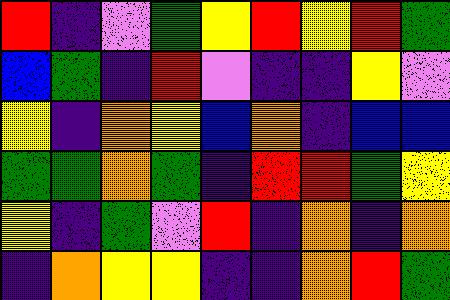[["red", "indigo", "violet", "green", "yellow", "red", "yellow", "red", "green"], ["blue", "green", "indigo", "red", "violet", "indigo", "indigo", "yellow", "violet"], ["yellow", "indigo", "orange", "yellow", "blue", "orange", "indigo", "blue", "blue"], ["green", "green", "orange", "green", "indigo", "red", "red", "green", "yellow"], ["yellow", "indigo", "green", "violet", "red", "indigo", "orange", "indigo", "orange"], ["indigo", "orange", "yellow", "yellow", "indigo", "indigo", "orange", "red", "green"]]